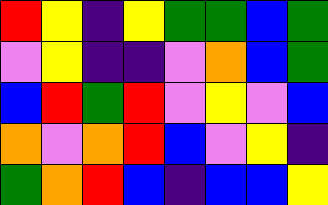[["red", "yellow", "indigo", "yellow", "green", "green", "blue", "green"], ["violet", "yellow", "indigo", "indigo", "violet", "orange", "blue", "green"], ["blue", "red", "green", "red", "violet", "yellow", "violet", "blue"], ["orange", "violet", "orange", "red", "blue", "violet", "yellow", "indigo"], ["green", "orange", "red", "blue", "indigo", "blue", "blue", "yellow"]]